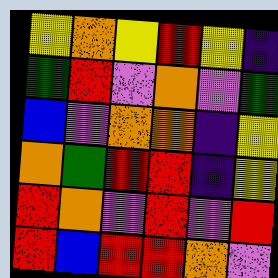[["yellow", "orange", "yellow", "red", "yellow", "indigo"], ["green", "red", "violet", "orange", "violet", "green"], ["blue", "violet", "orange", "orange", "indigo", "yellow"], ["orange", "green", "red", "red", "indigo", "yellow"], ["red", "orange", "violet", "red", "violet", "red"], ["red", "blue", "red", "red", "orange", "violet"]]